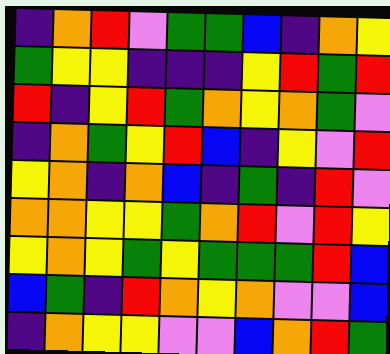[["indigo", "orange", "red", "violet", "green", "green", "blue", "indigo", "orange", "yellow"], ["green", "yellow", "yellow", "indigo", "indigo", "indigo", "yellow", "red", "green", "red"], ["red", "indigo", "yellow", "red", "green", "orange", "yellow", "orange", "green", "violet"], ["indigo", "orange", "green", "yellow", "red", "blue", "indigo", "yellow", "violet", "red"], ["yellow", "orange", "indigo", "orange", "blue", "indigo", "green", "indigo", "red", "violet"], ["orange", "orange", "yellow", "yellow", "green", "orange", "red", "violet", "red", "yellow"], ["yellow", "orange", "yellow", "green", "yellow", "green", "green", "green", "red", "blue"], ["blue", "green", "indigo", "red", "orange", "yellow", "orange", "violet", "violet", "blue"], ["indigo", "orange", "yellow", "yellow", "violet", "violet", "blue", "orange", "red", "green"]]